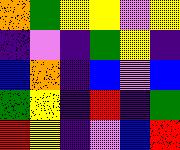[["orange", "green", "yellow", "yellow", "violet", "yellow"], ["indigo", "violet", "indigo", "green", "yellow", "indigo"], ["blue", "orange", "indigo", "blue", "violet", "blue"], ["green", "yellow", "indigo", "red", "indigo", "green"], ["red", "yellow", "indigo", "violet", "blue", "red"]]